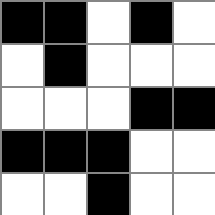[["black", "black", "white", "black", "white"], ["white", "black", "white", "white", "white"], ["white", "white", "white", "black", "black"], ["black", "black", "black", "white", "white"], ["white", "white", "black", "white", "white"]]